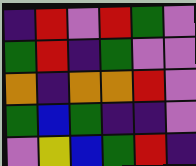[["indigo", "red", "violet", "red", "green", "violet"], ["green", "red", "indigo", "green", "violet", "violet"], ["orange", "indigo", "orange", "orange", "red", "violet"], ["green", "blue", "green", "indigo", "indigo", "violet"], ["violet", "yellow", "blue", "green", "red", "indigo"]]